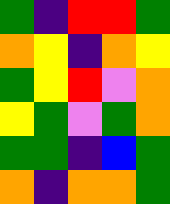[["green", "indigo", "red", "red", "green"], ["orange", "yellow", "indigo", "orange", "yellow"], ["green", "yellow", "red", "violet", "orange"], ["yellow", "green", "violet", "green", "orange"], ["green", "green", "indigo", "blue", "green"], ["orange", "indigo", "orange", "orange", "green"]]